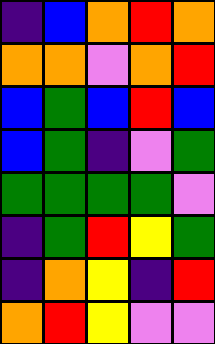[["indigo", "blue", "orange", "red", "orange"], ["orange", "orange", "violet", "orange", "red"], ["blue", "green", "blue", "red", "blue"], ["blue", "green", "indigo", "violet", "green"], ["green", "green", "green", "green", "violet"], ["indigo", "green", "red", "yellow", "green"], ["indigo", "orange", "yellow", "indigo", "red"], ["orange", "red", "yellow", "violet", "violet"]]